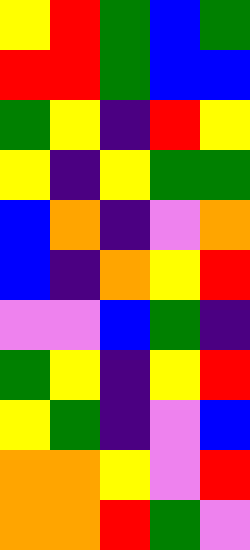[["yellow", "red", "green", "blue", "green"], ["red", "red", "green", "blue", "blue"], ["green", "yellow", "indigo", "red", "yellow"], ["yellow", "indigo", "yellow", "green", "green"], ["blue", "orange", "indigo", "violet", "orange"], ["blue", "indigo", "orange", "yellow", "red"], ["violet", "violet", "blue", "green", "indigo"], ["green", "yellow", "indigo", "yellow", "red"], ["yellow", "green", "indigo", "violet", "blue"], ["orange", "orange", "yellow", "violet", "red"], ["orange", "orange", "red", "green", "violet"]]